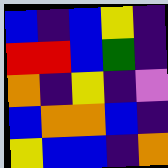[["blue", "indigo", "blue", "yellow", "indigo"], ["red", "red", "blue", "green", "indigo"], ["orange", "indigo", "yellow", "indigo", "violet"], ["blue", "orange", "orange", "blue", "indigo"], ["yellow", "blue", "blue", "indigo", "orange"]]